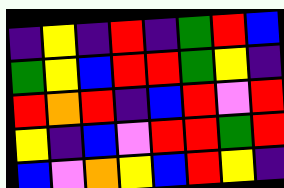[["indigo", "yellow", "indigo", "red", "indigo", "green", "red", "blue"], ["green", "yellow", "blue", "red", "red", "green", "yellow", "indigo"], ["red", "orange", "red", "indigo", "blue", "red", "violet", "red"], ["yellow", "indigo", "blue", "violet", "red", "red", "green", "red"], ["blue", "violet", "orange", "yellow", "blue", "red", "yellow", "indigo"]]